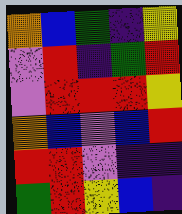[["orange", "blue", "green", "indigo", "yellow"], ["violet", "red", "indigo", "green", "red"], ["violet", "red", "red", "red", "yellow"], ["orange", "blue", "violet", "blue", "red"], ["red", "red", "violet", "indigo", "indigo"], ["green", "red", "yellow", "blue", "indigo"]]